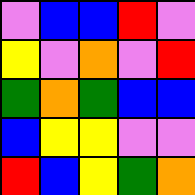[["violet", "blue", "blue", "red", "violet"], ["yellow", "violet", "orange", "violet", "red"], ["green", "orange", "green", "blue", "blue"], ["blue", "yellow", "yellow", "violet", "violet"], ["red", "blue", "yellow", "green", "orange"]]